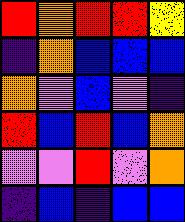[["red", "orange", "red", "red", "yellow"], ["indigo", "orange", "blue", "blue", "blue"], ["orange", "violet", "blue", "violet", "indigo"], ["red", "blue", "red", "blue", "orange"], ["violet", "violet", "red", "violet", "orange"], ["indigo", "blue", "indigo", "blue", "blue"]]